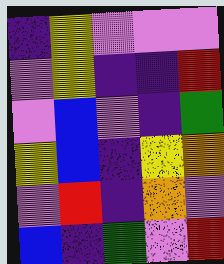[["indigo", "yellow", "violet", "violet", "violet"], ["violet", "yellow", "indigo", "indigo", "red"], ["violet", "blue", "violet", "indigo", "green"], ["yellow", "blue", "indigo", "yellow", "orange"], ["violet", "red", "indigo", "orange", "violet"], ["blue", "indigo", "green", "violet", "red"]]